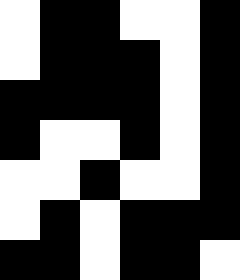[["white", "black", "black", "white", "white", "black"], ["white", "black", "black", "black", "white", "black"], ["black", "black", "black", "black", "white", "black"], ["black", "white", "white", "black", "white", "black"], ["white", "white", "black", "white", "white", "black"], ["white", "black", "white", "black", "black", "black"], ["black", "black", "white", "black", "black", "white"]]